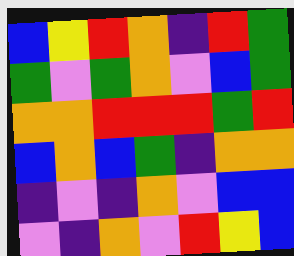[["blue", "yellow", "red", "orange", "indigo", "red", "green"], ["green", "violet", "green", "orange", "violet", "blue", "green"], ["orange", "orange", "red", "red", "red", "green", "red"], ["blue", "orange", "blue", "green", "indigo", "orange", "orange"], ["indigo", "violet", "indigo", "orange", "violet", "blue", "blue"], ["violet", "indigo", "orange", "violet", "red", "yellow", "blue"]]